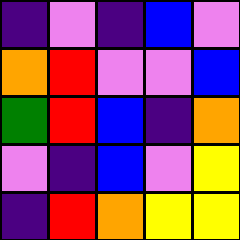[["indigo", "violet", "indigo", "blue", "violet"], ["orange", "red", "violet", "violet", "blue"], ["green", "red", "blue", "indigo", "orange"], ["violet", "indigo", "blue", "violet", "yellow"], ["indigo", "red", "orange", "yellow", "yellow"]]